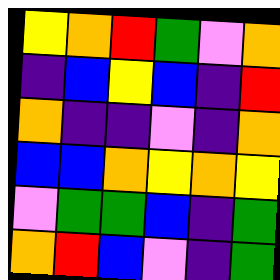[["yellow", "orange", "red", "green", "violet", "orange"], ["indigo", "blue", "yellow", "blue", "indigo", "red"], ["orange", "indigo", "indigo", "violet", "indigo", "orange"], ["blue", "blue", "orange", "yellow", "orange", "yellow"], ["violet", "green", "green", "blue", "indigo", "green"], ["orange", "red", "blue", "violet", "indigo", "green"]]